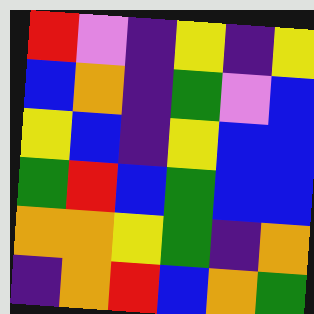[["red", "violet", "indigo", "yellow", "indigo", "yellow"], ["blue", "orange", "indigo", "green", "violet", "blue"], ["yellow", "blue", "indigo", "yellow", "blue", "blue"], ["green", "red", "blue", "green", "blue", "blue"], ["orange", "orange", "yellow", "green", "indigo", "orange"], ["indigo", "orange", "red", "blue", "orange", "green"]]